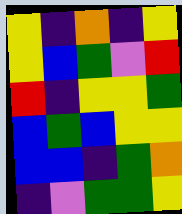[["yellow", "indigo", "orange", "indigo", "yellow"], ["yellow", "blue", "green", "violet", "red"], ["red", "indigo", "yellow", "yellow", "green"], ["blue", "green", "blue", "yellow", "yellow"], ["blue", "blue", "indigo", "green", "orange"], ["indigo", "violet", "green", "green", "yellow"]]